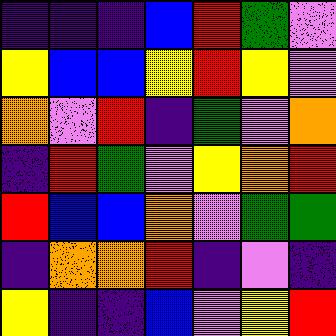[["indigo", "indigo", "indigo", "blue", "red", "green", "violet"], ["yellow", "blue", "blue", "yellow", "red", "yellow", "violet"], ["orange", "violet", "red", "indigo", "green", "violet", "orange"], ["indigo", "red", "green", "violet", "yellow", "orange", "red"], ["red", "blue", "blue", "orange", "violet", "green", "green"], ["indigo", "orange", "orange", "red", "indigo", "violet", "indigo"], ["yellow", "indigo", "indigo", "blue", "violet", "yellow", "red"]]